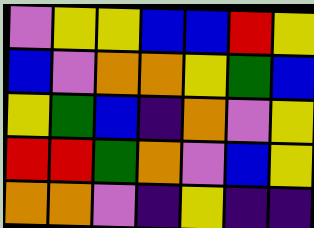[["violet", "yellow", "yellow", "blue", "blue", "red", "yellow"], ["blue", "violet", "orange", "orange", "yellow", "green", "blue"], ["yellow", "green", "blue", "indigo", "orange", "violet", "yellow"], ["red", "red", "green", "orange", "violet", "blue", "yellow"], ["orange", "orange", "violet", "indigo", "yellow", "indigo", "indigo"]]